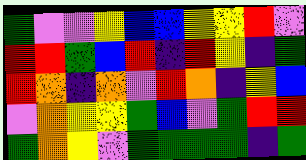[["green", "violet", "violet", "yellow", "blue", "blue", "yellow", "yellow", "red", "violet"], ["red", "red", "green", "blue", "red", "indigo", "red", "yellow", "indigo", "green"], ["red", "orange", "indigo", "orange", "violet", "red", "orange", "indigo", "yellow", "blue"], ["violet", "orange", "yellow", "yellow", "green", "blue", "violet", "green", "red", "red"], ["green", "orange", "yellow", "violet", "green", "green", "green", "green", "indigo", "green"]]